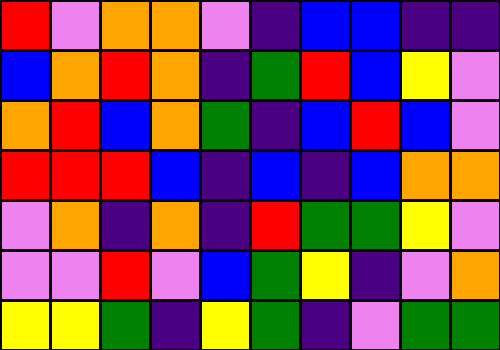[["red", "violet", "orange", "orange", "violet", "indigo", "blue", "blue", "indigo", "indigo"], ["blue", "orange", "red", "orange", "indigo", "green", "red", "blue", "yellow", "violet"], ["orange", "red", "blue", "orange", "green", "indigo", "blue", "red", "blue", "violet"], ["red", "red", "red", "blue", "indigo", "blue", "indigo", "blue", "orange", "orange"], ["violet", "orange", "indigo", "orange", "indigo", "red", "green", "green", "yellow", "violet"], ["violet", "violet", "red", "violet", "blue", "green", "yellow", "indigo", "violet", "orange"], ["yellow", "yellow", "green", "indigo", "yellow", "green", "indigo", "violet", "green", "green"]]